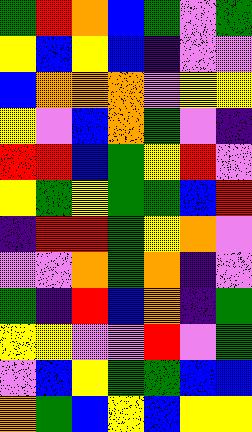[["green", "red", "orange", "blue", "green", "violet", "green"], ["yellow", "blue", "yellow", "blue", "indigo", "violet", "violet"], ["blue", "orange", "orange", "orange", "violet", "yellow", "yellow"], ["yellow", "violet", "blue", "orange", "green", "violet", "indigo"], ["red", "red", "blue", "green", "yellow", "red", "violet"], ["yellow", "green", "yellow", "green", "green", "blue", "red"], ["indigo", "red", "red", "green", "yellow", "orange", "violet"], ["violet", "violet", "orange", "green", "orange", "indigo", "violet"], ["green", "indigo", "red", "blue", "orange", "indigo", "green"], ["yellow", "yellow", "violet", "violet", "red", "violet", "green"], ["violet", "blue", "yellow", "green", "green", "blue", "blue"], ["orange", "green", "blue", "yellow", "blue", "yellow", "yellow"]]